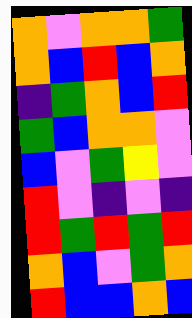[["orange", "violet", "orange", "orange", "green"], ["orange", "blue", "red", "blue", "orange"], ["indigo", "green", "orange", "blue", "red"], ["green", "blue", "orange", "orange", "violet"], ["blue", "violet", "green", "yellow", "violet"], ["red", "violet", "indigo", "violet", "indigo"], ["red", "green", "red", "green", "red"], ["orange", "blue", "violet", "green", "orange"], ["red", "blue", "blue", "orange", "blue"]]